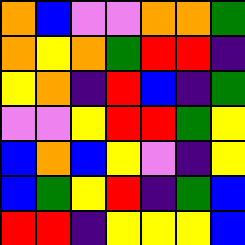[["orange", "blue", "violet", "violet", "orange", "orange", "green"], ["orange", "yellow", "orange", "green", "red", "red", "indigo"], ["yellow", "orange", "indigo", "red", "blue", "indigo", "green"], ["violet", "violet", "yellow", "red", "red", "green", "yellow"], ["blue", "orange", "blue", "yellow", "violet", "indigo", "yellow"], ["blue", "green", "yellow", "red", "indigo", "green", "blue"], ["red", "red", "indigo", "yellow", "yellow", "yellow", "blue"]]